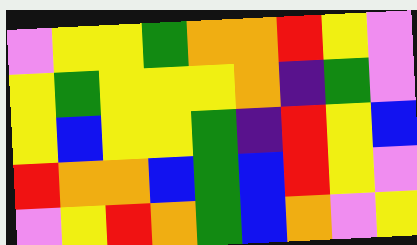[["violet", "yellow", "yellow", "green", "orange", "orange", "red", "yellow", "violet"], ["yellow", "green", "yellow", "yellow", "yellow", "orange", "indigo", "green", "violet"], ["yellow", "blue", "yellow", "yellow", "green", "indigo", "red", "yellow", "blue"], ["red", "orange", "orange", "blue", "green", "blue", "red", "yellow", "violet"], ["violet", "yellow", "red", "orange", "green", "blue", "orange", "violet", "yellow"]]